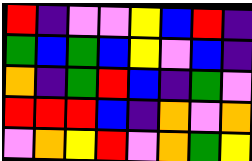[["red", "indigo", "violet", "violet", "yellow", "blue", "red", "indigo"], ["green", "blue", "green", "blue", "yellow", "violet", "blue", "indigo"], ["orange", "indigo", "green", "red", "blue", "indigo", "green", "violet"], ["red", "red", "red", "blue", "indigo", "orange", "violet", "orange"], ["violet", "orange", "yellow", "red", "violet", "orange", "green", "yellow"]]